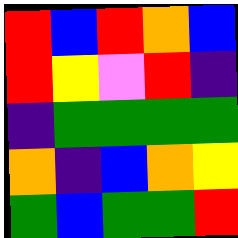[["red", "blue", "red", "orange", "blue"], ["red", "yellow", "violet", "red", "indigo"], ["indigo", "green", "green", "green", "green"], ["orange", "indigo", "blue", "orange", "yellow"], ["green", "blue", "green", "green", "red"]]